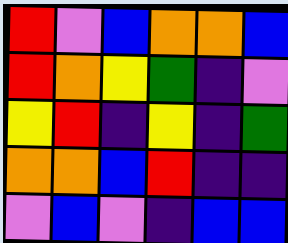[["red", "violet", "blue", "orange", "orange", "blue"], ["red", "orange", "yellow", "green", "indigo", "violet"], ["yellow", "red", "indigo", "yellow", "indigo", "green"], ["orange", "orange", "blue", "red", "indigo", "indigo"], ["violet", "blue", "violet", "indigo", "blue", "blue"]]